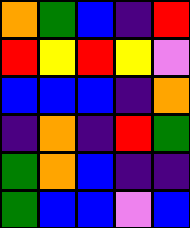[["orange", "green", "blue", "indigo", "red"], ["red", "yellow", "red", "yellow", "violet"], ["blue", "blue", "blue", "indigo", "orange"], ["indigo", "orange", "indigo", "red", "green"], ["green", "orange", "blue", "indigo", "indigo"], ["green", "blue", "blue", "violet", "blue"]]